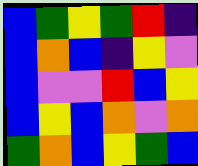[["blue", "green", "yellow", "green", "red", "indigo"], ["blue", "orange", "blue", "indigo", "yellow", "violet"], ["blue", "violet", "violet", "red", "blue", "yellow"], ["blue", "yellow", "blue", "orange", "violet", "orange"], ["green", "orange", "blue", "yellow", "green", "blue"]]